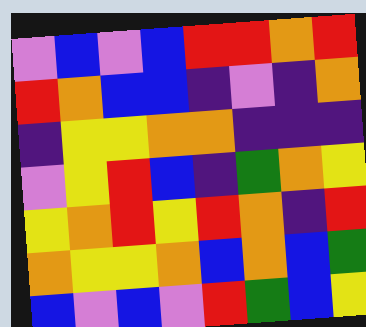[["violet", "blue", "violet", "blue", "red", "red", "orange", "red"], ["red", "orange", "blue", "blue", "indigo", "violet", "indigo", "orange"], ["indigo", "yellow", "yellow", "orange", "orange", "indigo", "indigo", "indigo"], ["violet", "yellow", "red", "blue", "indigo", "green", "orange", "yellow"], ["yellow", "orange", "red", "yellow", "red", "orange", "indigo", "red"], ["orange", "yellow", "yellow", "orange", "blue", "orange", "blue", "green"], ["blue", "violet", "blue", "violet", "red", "green", "blue", "yellow"]]